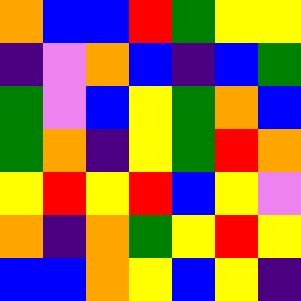[["orange", "blue", "blue", "red", "green", "yellow", "yellow"], ["indigo", "violet", "orange", "blue", "indigo", "blue", "green"], ["green", "violet", "blue", "yellow", "green", "orange", "blue"], ["green", "orange", "indigo", "yellow", "green", "red", "orange"], ["yellow", "red", "yellow", "red", "blue", "yellow", "violet"], ["orange", "indigo", "orange", "green", "yellow", "red", "yellow"], ["blue", "blue", "orange", "yellow", "blue", "yellow", "indigo"]]